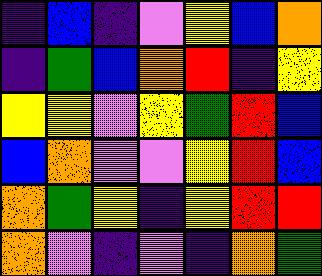[["indigo", "blue", "indigo", "violet", "yellow", "blue", "orange"], ["indigo", "green", "blue", "orange", "red", "indigo", "yellow"], ["yellow", "yellow", "violet", "yellow", "green", "red", "blue"], ["blue", "orange", "violet", "violet", "yellow", "red", "blue"], ["orange", "green", "yellow", "indigo", "yellow", "red", "red"], ["orange", "violet", "indigo", "violet", "indigo", "orange", "green"]]